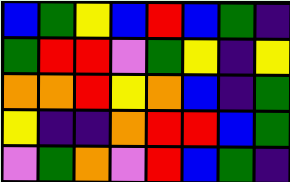[["blue", "green", "yellow", "blue", "red", "blue", "green", "indigo"], ["green", "red", "red", "violet", "green", "yellow", "indigo", "yellow"], ["orange", "orange", "red", "yellow", "orange", "blue", "indigo", "green"], ["yellow", "indigo", "indigo", "orange", "red", "red", "blue", "green"], ["violet", "green", "orange", "violet", "red", "blue", "green", "indigo"]]